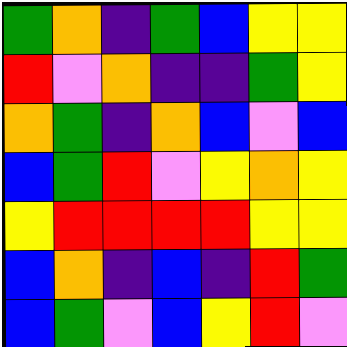[["green", "orange", "indigo", "green", "blue", "yellow", "yellow"], ["red", "violet", "orange", "indigo", "indigo", "green", "yellow"], ["orange", "green", "indigo", "orange", "blue", "violet", "blue"], ["blue", "green", "red", "violet", "yellow", "orange", "yellow"], ["yellow", "red", "red", "red", "red", "yellow", "yellow"], ["blue", "orange", "indigo", "blue", "indigo", "red", "green"], ["blue", "green", "violet", "blue", "yellow", "red", "violet"]]